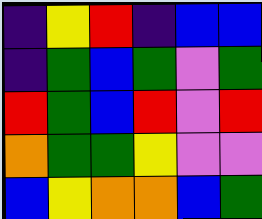[["indigo", "yellow", "red", "indigo", "blue", "blue"], ["indigo", "green", "blue", "green", "violet", "green"], ["red", "green", "blue", "red", "violet", "red"], ["orange", "green", "green", "yellow", "violet", "violet"], ["blue", "yellow", "orange", "orange", "blue", "green"]]